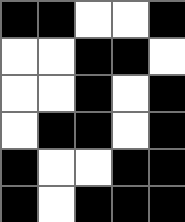[["black", "black", "white", "white", "black"], ["white", "white", "black", "black", "white"], ["white", "white", "black", "white", "black"], ["white", "black", "black", "white", "black"], ["black", "white", "white", "black", "black"], ["black", "white", "black", "black", "black"]]